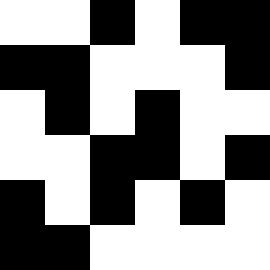[["white", "white", "black", "white", "black", "black"], ["black", "black", "white", "white", "white", "black"], ["white", "black", "white", "black", "white", "white"], ["white", "white", "black", "black", "white", "black"], ["black", "white", "black", "white", "black", "white"], ["black", "black", "white", "white", "white", "white"]]